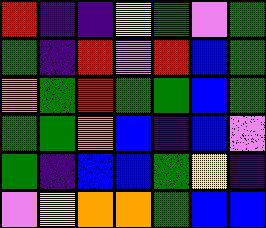[["red", "indigo", "indigo", "yellow", "green", "violet", "green"], ["green", "indigo", "red", "violet", "red", "blue", "green"], ["orange", "green", "red", "green", "green", "blue", "green"], ["green", "green", "orange", "blue", "indigo", "blue", "violet"], ["green", "indigo", "blue", "blue", "green", "yellow", "indigo"], ["violet", "yellow", "orange", "orange", "green", "blue", "blue"]]